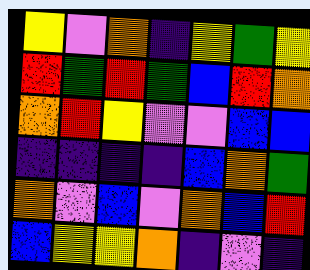[["yellow", "violet", "orange", "indigo", "yellow", "green", "yellow"], ["red", "green", "red", "green", "blue", "red", "orange"], ["orange", "red", "yellow", "violet", "violet", "blue", "blue"], ["indigo", "indigo", "indigo", "indigo", "blue", "orange", "green"], ["orange", "violet", "blue", "violet", "orange", "blue", "red"], ["blue", "yellow", "yellow", "orange", "indigo", "violet", "indigo"]]